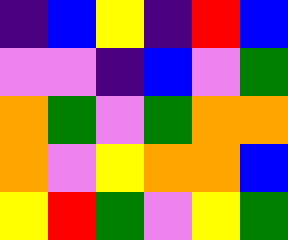[["indigo", "blue", "yellow", "indigo", "red", "blue"], ["violet", "violet", "indigo", "blue", "violet", "green"], ["orange", "green", "violet", "green", "orange", "orange"], ["orange", "violet", "yellow", "orange", "orange", "blue"], ["yellow", "red", "green", "violet", "yellow", "green"]]